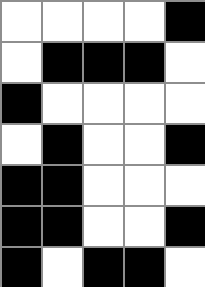[["white", "white", "white", "white", "black"], ["white", "black", "black", "black", "white"], ["black", "white", "white", "white", "white"], ["white", "black", "white", "white", "black"], ["black", "black", "white", "white", "white"], ["black", "black", "white", "white", "black"], ["black", "white", "black", "black", "white"]]